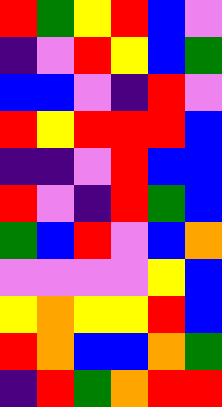[["red", "green", "yellow", "red", "blue", "violet"], ["indigo", "violet", "red", "yellow", "blue", "green"], ["blue", "blue", "violet", "indigo", "red", "violet"], ["red", "yellow", "red", "red", "red", "blue"], ["indigo", "indigo", "violet", "red", "blue", "blue"], ["red", "violet", "indigo", "red", "green", "blue"], ["green", "blue", "red", "violet", "blue", "orange"], ["violet", "violet", "violet", "violet", "yellow", "blue"], ["yellow", "orange", "yellow", "yellow", "red", "blue"], ["red", "orange", "blue", "blue", "orange", "green"], ["indigo", "red", "green", "orange", "red", "red"]]